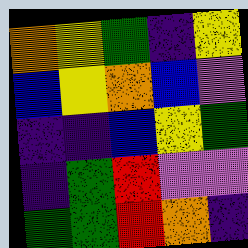[["orange", "yellow", "green", "indigo", "yellow"], ["blue", "yellow", "orange", "blue", "violet"], ["indigo", "indigo", "blue", "yellow", "green"], ["indigo", "green", "red", "violet", "violet"], ["green", "green", "red", "orange", "indigo"]]